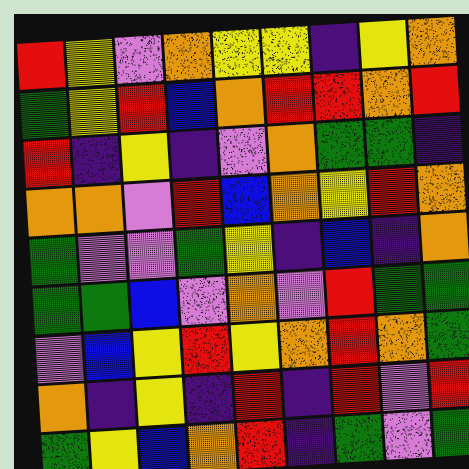[["red", "yellow", "violet", "orange", "yellow", "yellow", "indigo", "yellow", "orange"], ["green", "yellow", "red", "blue", "orange", "red", "red", "orange", "red"], ["red", "indigo", "yellow", "indigo", "violet", "orange", "green", "green", "indigo"], ["orange", "orange", "violet", "red", "blue", "orange", "yellow", "red", "orange"], ["green", "violet", "violet", "green", "yellow", "indigo", "blue", "indigo", "orange"], ["green", "green", "blue", "violet", "orange", "violet", "red", "green", "green"], ["violet", "blue", "yellow", "red", "yellow", "orange", "red", "orange", "green"], ["orange", "indigo", "yellow", "indigo", "red", "indigo", "red", "violet", "red"], ["green", "yellow", "blue", "orange", "red", "indigo", "green", "violet", "green"]]